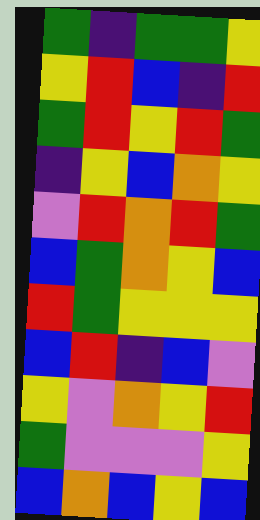[["green", "indigo", "green", "green", "yellow"], ["yellow", "red", "blue", "indigo", "red"], ["green", "red", "yellow", "red", "green"], ["indigo", "yellow", "blue", "orange", "yellow"], ["violet", "red", "orange", "red", "green"], ["blue", "green", "orange", "yellow", "blue"], ["red", "green", "yellow", "yellow", "yellow"], ["blue", "red", "indigo", "blue", "violet"], ["yellow", "violet", "orange", "yellow", "red"], ["green", "violet", "violet", "violet", "yellow"], ["blue", "orange", "blue", "yellow", "blue"]]